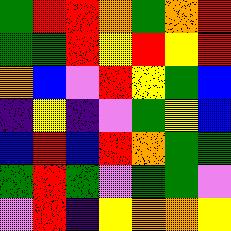[["green", "red", "red", "orange", "green", "orange", "red"], ["green", "green", "red", "yellow", "red", "yellow", "red"], ["orange", "blue", "violet", "red", "yellow", "green", "blue"], ["indigo", "yellow", "indigo", "violet", "green", "yellow", "blue"], ["blue", "red", "blue", "red", "orange", "green", "green"], ["green", "red", "green", "violet", "green", "green", "violet"], ["violet", "red", "indigo", "yellow", "orange", "orange", "yellow"]]